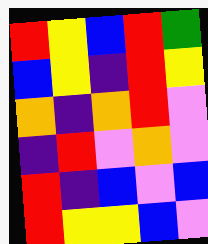[["red", "yellow", "blue", "red", "green"], ["blue", "yellow", "indigo", "red", "yellow"], ["orange", "indigo", "orange", "red", "violet"], ["indigo", "red", "violet", "orange", "violet"], ["red", "indigo", "blue", "violet", "blue"], ["red", "yellow", "yellow", "blue", "violet"]]